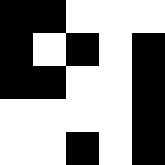[["black", "black", "white", "white", "white"], ["black", "white", "black", "white", "black"], ["black", "black", "white", "white", "black"], ["white", "white", "white", "white", "black"], ["white", "white", "black", "white", "black"]]